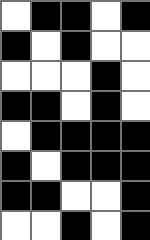[["white", "black", "black", "white", "black"], ["black", "white", "black", "white", "white"], ["white", "white", "white", "black", "white"], ["black", "black", "white", "black", "white"], ["white", "black", "black", "black", "black"], ["black", "white", "black", "black", "black"], ["black", "black", "white", "white", "black"], ["white", "white", "black", "white", "black"]]